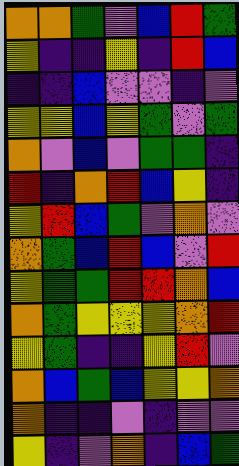[["orange", "orange", "green", "violet", "blue", "red", "green"], ["yellow", "indigo", "indigo", "yellow", "indigo", "red", "blue"], ["indigo", "indigo", "blue", "violet", "violet", "indigo", "violet"], ["yellow", "yellow", "blue", "yellow", "green", "violet", "green"], ["orange", "violet", "blue", "violet", "green", "green", "indigo"], ["red", "indigo", "orange", "red", "blue", "yellow", "indigo"], ["yellow", "red", "blue", "green", "violet", "orange", "violet"], ["orange", "green", "blue", "red", "blue", "violet", "red"], ["yellow", "green", "green", "red", "red", "orange", "blue"], ["orange", "green", "yellow", "yellow", "yellow", "orange", "red"], ["yellow", "green", "indigo", "indigo", "yellow", "red", "violet"], ["orange", "blue", "green", "blue", "yellow", "yellow", "orange"], ["orange", "indigo", "indigo", "violet", "indigo", "violet", "violet"], ["yellow", "indigo", "violet", "orange", "indigo", "blue", "green"]]